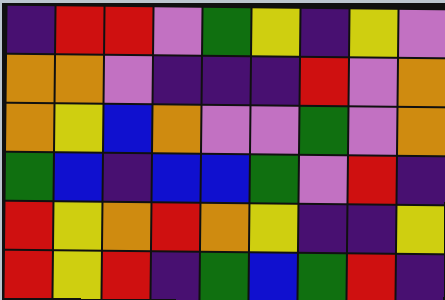[["indigo", "red", "red", "violet", "green", "yellow", "indigo", "yellow", "violet"], ["orange", "orange", "violet", "indigo", "indigo", "indigo", "red", "violet", "orange"], ["orange", "yellow", "blue", "orange", "violet", "violet", "green", "violet", "orange"], ["green", "blue", "indigo", "blue", "blue", "green", "violet", "red", "indigo"], ["red", "yellow", "orange", "red", "orange", "yellow", "indigo", "indigo", "yellow"], ["red", "yellow", "red", "indigo", "green", "blue", "green", "red", "indigo"]]